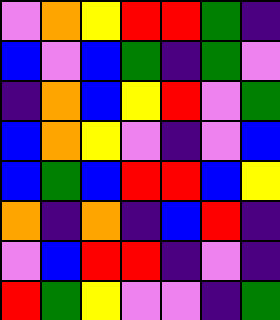[["violet", "orange", "yellow", "red", "red", "green", "indigo"], ["blue", "violet", "blue", "green", "indigo", "green", "violet"], ["indigo", "orange", "blue", "yellow", "red", "violet", "green"], ["blue", "orange", "yellow", "violet", "indigo", "violet", "blue"], ["blue", "green", "blue", "red", "red", "blue", "yellow"], ["orange", "indigo", "orange", "indigo", "blue", "red", "indigo"], ["violet", "blue", "red", "red", "indigo", "violet", "indigo"], ["red", "green", "yellow", "violet", "violet", "indigo", "green"]]